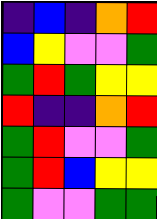[["indigo", "blue", "indigo", "orange", "red"], ["blue", "yellow", "violet", "violet", "green"], ["green", "red", "green", "yellow", "yellow"], ["red", "indigo", "indigo", "orange", "red"], ["green", "red", "violet", "violet", "green"], ["green", "red", "blue", "yellow", "yellow"], ["green", "violet", "violet", "green", "green"]]